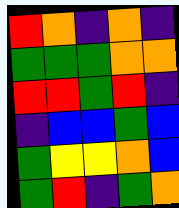[["red", "orange", "indigo", "orange", "indigo"], ["green", "green", "green", "orange", "orange"], ["red", "red", "green", "red", "indigo"], ["indigo", "blue", "blue", "green", "blue"], ["green", "yellow", "yellow", "orange", "blue"], ["green", "red", "indigo", "green", "orange"]]